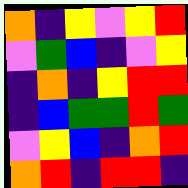[["orange", "indigo", "yellow", "violet", "yellow", "red"], ["violet", "green", "blue", "indigo", "violet", "yellow"], ["indigo", "orange", "indigo", "yellow", "red", "red"], ["indigo", "blue", "green", "green", "red", "green"], ["violet", "yellow", "blue", "indigo", "orange", "red"], ["orange", "red", "indigo", "red", "red", "indigo"]]